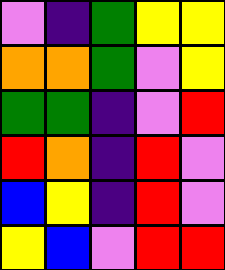[["violet", "indigo", "green", "yellow", "yellow"], ["orange", "orange", "green", "violet", "yellow"], ["green", "green", "indigo", "violet", "red"], ["red", "orange", "indigo", "red", "violet"], ["blue", "yellow", "indigo", "red", "violet"], ["yellow", "blue", "violet", "red", "red"]]